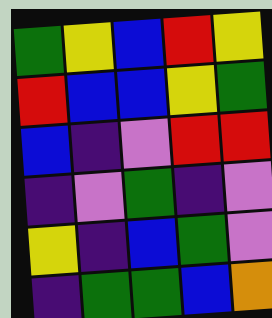[["green", "yellow", "blue", "red", "yellow"], ["red", "blue", "blue", "yellow", "green"], ["blue", "indigo", "violet", "red", "red"], ["indigo", "violet", "green", "indigo", "violet"], ["yellow", "indigo", "blue", "green", "violet"], ["indigo", "green", "green", "blue", "orange"]]